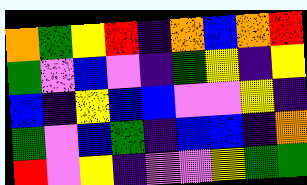[["orange", "green", "yellow", "red", "indigo", "orange", "blue", "orange", "red"], ["green", "violet", "blue", "violet", "indigo", "green", "yellow", "indigo", "yellow"], ["blue", "indigo", "yellow", "blue", "blue", "violet", "violet", "yellow", "indigo"], ["green", "violet", "blue", "green", "indigo", "blue", "blue", "indigo", "orange"], ["red", "violet", "yellow", "indigo", "violet", "violet", "yellow", "green", "green"]]